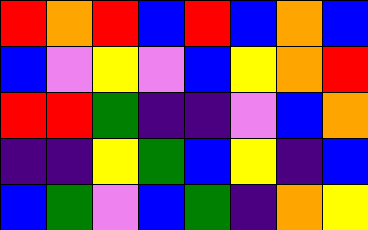[["red", "orange", "red", "blue", "red", "blue", "orange", "blue"], ["blue", "violet", "yellow", "violet", "blue", "yellow", "orange", "red"], ["red", "red", "green", "indigo", "indigo", "violet", "blue", "orange"], ["indigo", "indigo", "yellow", "green", "blue", "yellow", "indigo", "blue"], ["blue", "green", "violet", "blue", "green", "indigo", "orange", "yellow"]]